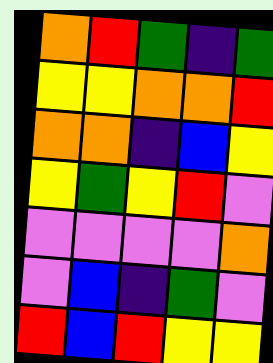[["orange", "red", "green", "indigo", "green"], ["yellow", "yellow", "orange", "orange", "red"], ["orange", "orange", "indigo", "blue", "yellow"], ["yellow", "green", "yellow", "red", "violet"], ["violet", "violet", "violet", "violet", "orange"], ["violet", "blue", "indigo", "green", "violet"], ["red", "blue", "red", "yellow", "yellow"]]